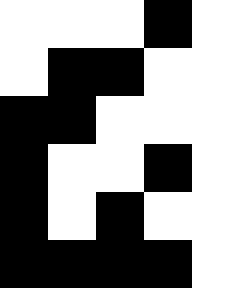[["white", "white", "white", "black", "white"], ["white", "black", "black", "white", "white"], ["black", "black", "white", "white", "white"], ["black", "white", "white", "black", "white"], ["black", "white", "black", "white", "white"], ["black", "black", "black", "black", "white"]]